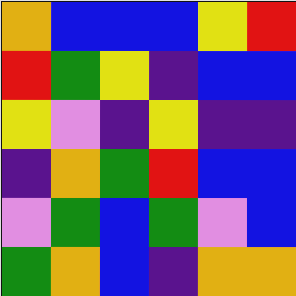[["orange", "blue", "blue", "blue", "yellow", "red"], ["red", "green", "yellow", "indigo", "blue", "blue"], ["yellow", "violet", "indigo", "yellow", "indigo", "indigo"], ["indigo", "orange", "green", "red", "blue", "blue"], ["violet", "green", "blue", "green", "violet", "blue"], ["green", "orange", "blue", "indigo", "orange", "orange"]]